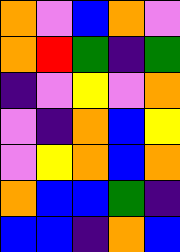[["orange", "violet", "blue", "orange", "violet"], ["orange", "red", "green", "indigo", "green"], ["indigo", "violet", "yellow", "violet", "orange"], ["violet", "indigo", "orange", "blue", "yellow"], ["violet", "yellow", "orange", "blue", "orange"], ["orange", "blue", "blue", "green", "indigo"], ["blue", "blue", "indigo", "orange", "blue"]]